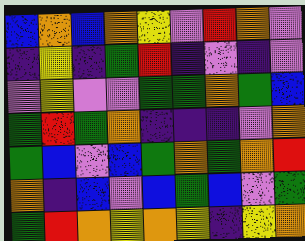[["blue", "orange", "blue", "orange", "yellow", "violet", "red", "orange", "violet"], ["indigo", "yellow", "indigo", "green", "red", "indigo", "violet", "indigo", "violet"], ["violet", "yellow", "violet", "violet", "green", "green", "orange", "green", "blue"], ["green", "red", "green", "orange", "indigo", "indigo", "indigo", "violet", "orange"], ["green", "blue", "violet", "blue", "green", "orange", "green", "orange", "red"], ["orange", "indigo", "blue", "violet", "blue", "green", "blue", "violet", "green"], ["green", "red", "orange", "yellow", "orange", "yellow", "indigo", "yellow", "orange"]]